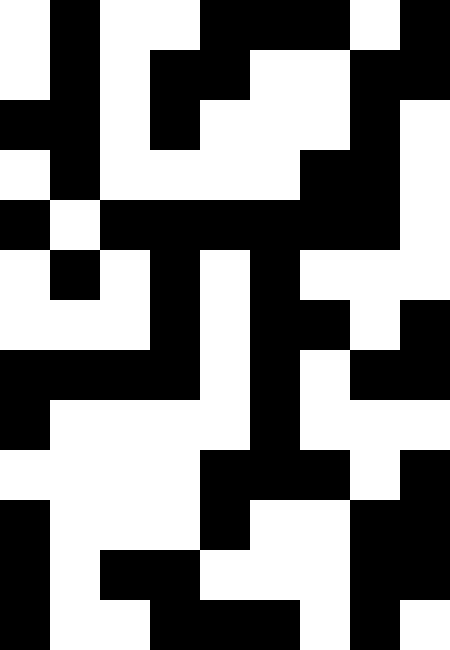[["white", "black", "white", "white", "black", "black", "black", "white", "black"], ["white", "black", "white", "black", "black", "white", "white", "black", "black"], ["black", "black", "white", "black", "white", "white", "white", "black", "white"], ["white", "black", "white", "white", "white", "white", "black", "black", "white"], ["black", "white", "black", "black", "black", "black", "black", "black", "white"], ["white", "black", "white", "black", "white", "black", "white", "white", "white"], ["white", "white", "white", "black", "white", "black", "black", "white", "black"], ["black", "black", "black", "black", "white", "black", "white", "black", "black"], ["black", "white", "white", "white", "white", "black", "white", "white", "white"], ["white", "white", "white", "white", "black", "black", "black", "white", "black"], ["black", "white", "white", "white", "black", "white", "white", "black", "black"], ["black", "white", "black", "black", "white", "white", "white", "black", "black"], ["black", "white", "white", "black", "black", "black", "white", "black", "white"]]